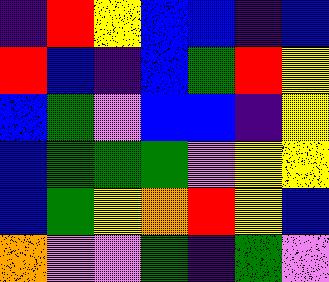[["indigo", "red", "yellow", "blue", "blue", "indigo", "blue"], ["red", "blue", "indigo", "blue", "green", "red", "yellow"], ["blue", "green", "violet", "blue", "blue", "indigo", "yellow"], ["blue", "green", "green", "green", "violet", "yellow", "yellow"], ["blue", "green", "yellow", "orange", "red", "yellow", "blue"], ["orange", "violet", "violet", "green", "indigo", "green", "violet"]]